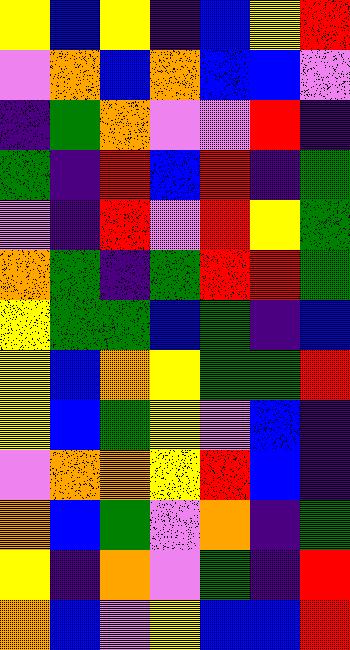[["yellow", "blue", "yellow", "indigo", "blue", "yellow", "red"], ["violet", "orange", "blue", "orange", "blue", "blue", "violet"], ["indigo", "green", "orange", "violet", "violet", "red", "indigo"], ["green", "indigo", "red", "blue", "red", "indigo", "green"], ["violet", "indigo", "red", "violet", "red", "yellow", "green"], ["orange", "green", "indigo", "green", "red", "red", "green"], ["yellow", "green", "green", "blue", "green", "indigo", "blue"], ["yellow", "blue", "orange", "yellow", "green", "green", "red"], ["yellow", "blue", "green", "yellow", "violet", "blue", "indigo"], ["violet", "orange", "orange", "yellow", "red", "blue", "indigo"], ["orange", "blue", "green", "violet", "orange", "indigo", "green"], ["yellow", "indigo", "orange", "violet", "green", "indigo", "red"], ["orange", "blue", "violet", "yellow", "blue", "blue", "red"]]